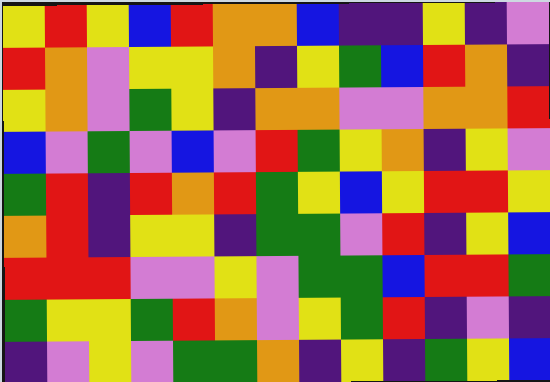[["yellow", "red", "yellow", "blue", "red", "orange", "orange", "blue", "indigo", "indigo", "yellow", "indigo", "violet"], ["red", "orange", "violet", "yellow", "yellow", "orange", "indigo", "yellow", "green", "blue", "red", "orange", "indigo"], ["yellow", "orange", "violet", "green", "yellow", "indigo", "orange", "orange", "violet", "violet", "orange", "orange", "red"], ["blue", "violet", "green", "violet", "blue", "violet", "red", "green", "yellow", "orange", "indigo", "yellow", "violet"], ["green", "red", "indigo", "red", "orange", "red", "green", "yellow", "blue", "yellow", "red", "red", "yellow"], ["orange", "red", "indigo", "yellow", "yellow", "indigo", "green", "green", "violet", "red", "indigo", "yellow", "blue"], ["red", "red", "red", "violet", "violet", "yellow", "violet", "green", "green", "blue", "red", "red", "green"], ["green", "yellow", "yellow", "green", "red", "orange", "violet", "yellow", "green", "red", "indigo", "violet", "indigo"], ["indigo", "violet", "yellow", "violet", "green", "green", "orange", "indigo", "yellow", "indigo", "green", "yellow", "blue"]]